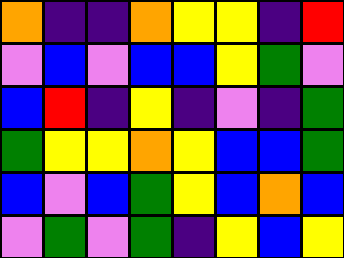[["orange", "indigo", "indigo", "orange", "yellow", "yellow", "indigo", "red"], ["violet", "blue", "violet", "blue", "blue", "yellow", "green", "violet"], ["blue", "red", "indigo", "yellow", "indigo", "violet", "indigo", "green"], ["green", "yellow", "yellow", "orange", "yellow", "blue", "blue", "green"], ["blue", "violet", "blue", "green", "yellow", "blue", "orange", "blue"], ["violet", "green", "violet", "green", "indigo", "yellow", "blue", "yellow"]]